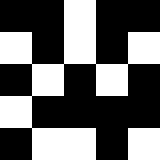[["black", "black", "white", "black", "black"], ["white", "black", "white", "black", "white"], ["black", "white", "black", "white", "black"], ["white", "black", "black", "black", "black"], ["black", "white", "white", "black", "white"]]